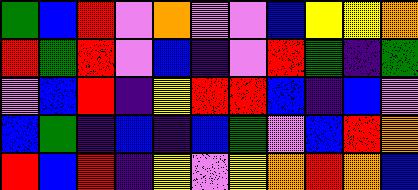[["green", "blue", "red", "violet", "orange", "violet", "violet", "blue", "yellow", "yellow", "orange"], ["red", "green", "red", "violet", "blue", "indigo", "violet", "red", "green", "indigo", "green"], ["violet", "blue", "red", "indigo", "yellow", "red", "red", "blue", "indigo", "blue", "violet"], ["blue", "green", "indigo", "blue", "indigo", "blue", "green", "violet", "blue", "red", "orange"], ["red", "blue", "red", "indigo", "yellow", "violet", "yellow", "orange", "red", "orange", "blue"]]